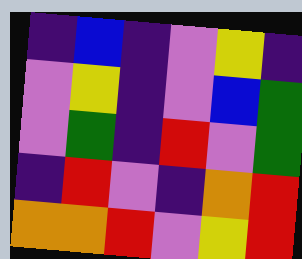[["indigo", "blue", "indigo", "violet", "yellow", "indigo"], ["violet", "yellow", "indigo", "violet", "blue", "green"], ["violet", "green", "indigo", "red", "violet", "green"], ["indigo", "red", "violet", "indigo", "orange", "red"], ["orange", "orange", "red", "violet", "yellow", "red"]]